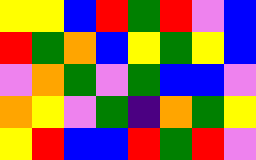[["yellow", "yellow", "blue", "red", "green", "red", "violet", "blue"], ["red", "green", "orange", "blue", "yellow", "green", "yellow", "blue"], ["violet", "orange", "green", "violet", "green", "blue", "blue", "violet"], ["orange", "yellow", "violet", "green", "indigo", "orange", "green", "yellow"], ["yellow", "red", "blue", "blue", "red", "green", "red", "violet"]]